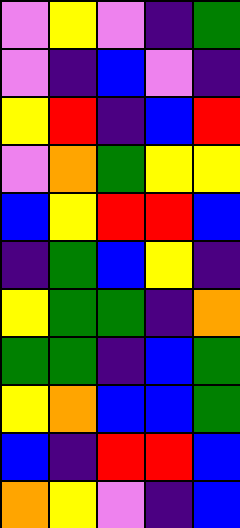[["violet", "yellow", "violet", "indigo", "green"], ["violet", "indigo", "blue", "violet", "indigo"], ["yellow", "red", "indigo", "blue", "red"], ["violet", "orange", "green", "yellow", "yellow"], ["blue", "yellow", "red", "red", "blue"], ["indigo", "green", "blue", "yellow", "indigo"], ["yellow", "green", "green", "indigo", "orange"], ["green", "green", "indigo", "blue", "green"], ["yellow", "orange", "blue", "blue", "green"], ["blue", "indigo", "red", "red", "blue"], ["orange", "yellow", "violet", "indigo", "blue"]]